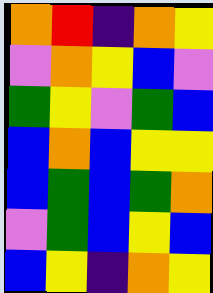[["orange", "red", "indigo", "orange", "yellow"], ["violet", "orange", "yellow", "blue", "violet"], ["green", "yellow", "violet", "green", "blue"], ["blue", "orange", "blue", "yellow", "yellow"], ["blue", "green", "blue", "green", "orange"], ["violet", "green", "blue", "yellow", "blue"], ["blue", "yellow", "indigo", "orange", "yellow"]]